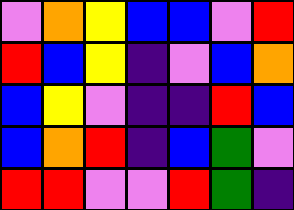[["violet", "orange", "yellow", "blue", "blue", "violet", "red"], ["red", "blue", "yellow", "indigo", "violet", "blue", "orange"], ["blue", "yellow", "violet", "indigo", "indigo", "red", "blue"], ["blue", "orange", "red", "indigo", "blue", "green", "violet"], ["red", "red", "violet", "violet", "red", "green", "indigo"]]